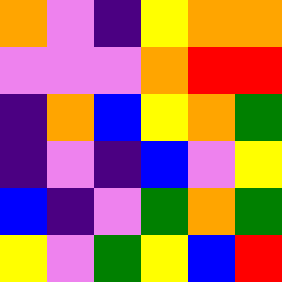[["orange", "violet", "indigo", "yellow", "orange", "orange"], ["violet", "violet", "violet", "orange", "red", "red"], ["indigo", "orange", "blue", "yellow", "orange", "green"], ["indigo", "violet", "indigo", "blue", "violet", "yellow"], ["blue", "indigo", "violet", "green", "orange", "green"], ["yellow", "violet", "green", "yellow", "blue", "red"]]